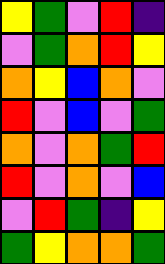[["yellow", "green", "violet", "red", "indigo"], ["violet", "green", "orange", "red", "yellow"], ["orange", "yellow", "blue", "orange", "violet"], ["red", "violet", "blue", "violet", "green"], ["orange", "violet", "orange", "green", "red"], ["red", "violet", "orange", "violet", "blue"], ["violet", "red", "green", "indigo", "yellow"], ["green", "yellow", "orange", "orange", "green"]]